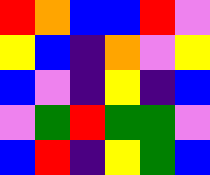[["red", "orange", "blue", "blue", "red", "violet"], ["yellow", "blue", "indigo", "orange", "violet", "yellow"], ["blue", "violet", "indigo", "yellow", "indigo", "blue"], ["violet", "green", "red", "green", "green", "violet"], ["blue", "red", "indigo", "yellow", "green", "blue"]]